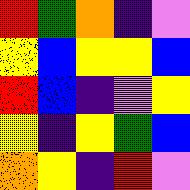[["red", "green", "orange", "indigo", "violet"], ["yellow", "blue", "yellow", "yellow", "blue"], ["red", "blue", "indigo", "violet", "yellow"], ["yellow", "indigo", "yellow", "green", "blue"], ["orange", "yellow", "indigo", "red", "violet"]]